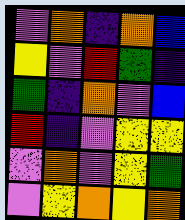[["violet", "orange", "indigo", "orange", "blue"], ["yellow", "violet", "red", "green", "indigo"], ["green", "indigo", "orange", "violet", "blue"], ["red", "indigo", "violet", "yellow", "yellow"], ["violet", "orange", "violet", "yellow", "green"], ["violet", "yellow", "orange", "yellow", "orange"]]